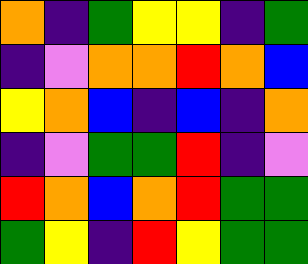[["orange", "indigo", "green", "yellow", "yellow", "indigo", "green"], ["indigo", "violet", "orange", "orange", "red", "orange", "blue"], ["yellow", "orange", "blue", "indigo", "blue", "indigo", "orange"], ["indigo", "violet", "green", "green", "red", "indigo", "violet"], ["red", "orange", "blue", "orange", "red", "green", "green"], ["green", "yellow", "indigo", "red", "yellow", "green", "green"]]